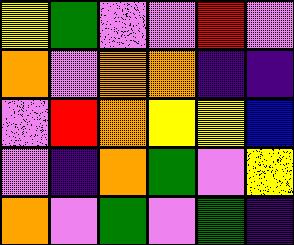[["yellow", "green", "violet", "violet", "red", "violet"], ["orange", "violet", "orange", "orange", "indigo", "indigo"], ["violet", "red", "orange", "yellow", "yellow", "blue"], ["violet", "indigo", "orange", "green", "violet", "yellow"], ["orange", "violet", "green", "violet", "green", "indigo"]]